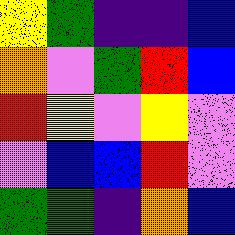[["yellow", "green", "indigo", "indigo", "blue"], ["orange", "violet", "green", "red", "blue"], ["red", "yellow", "violet", "yellow", "violet"], ["violet", "blue", "blue", "red", "violet"], ["green", "green", "indigo", "orange", "blue"]]